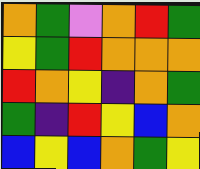[["orange", "green", "violet", "orange", "red", "green"], ["yellow", "green", "red", "orange", "orange", "orange"], ["red", "orange", "yellow", "indigo", "orange", "green"], ["green", "indigo", "red", "yellow", "blue", "orange"], ["blue", "yellow", "blue", "orange", "green", "yellow"]]